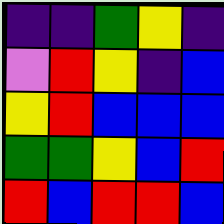[["indigo", "indigo", "green", "yellow", "indigo"], ["violet", "red", "yellow", "indigo", "blue"], ["yellow", "red", "blue", "blue", "blue"], ["green", "green", "yellow", "blue", "red"], ["red", "blue", "red", "red", "blue"]]